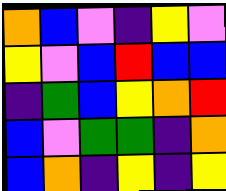[["orange", "blue", "violet", "indigo", "yellow", "violet"], ["yellow", "violet", "blue", "red", "blue", "blue"], ["indigo", "green", "blue", "yellow", "orange", "red"], ["blue", "violet", "green", "green", "indigo", "orange"], ["blue", "orange", "indigo", "yellow", "indigo", "yellow"]]